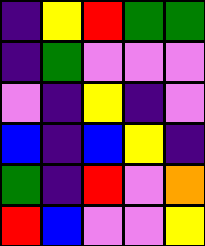[["indigo", "yellow", "red", "green", "green"], ["indigo", "green", "violet", "violet", "violet"], ["violet", "indigo", "yellow", "indigo", "violet"], ["blue", "indigo", "blue", "yellow", "indigo"], ["green", "indigo", "red", "violet", "orange"], ["red", "blue", "violet", "violet", "yellow"]]